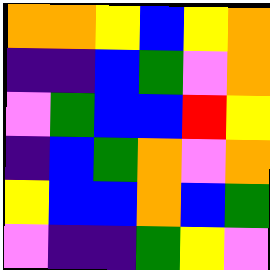[["orange", "orange", "yellow", "blue", "yellow", "orange"], ["indigo", "indigo", "blue", "green", "violet", "orange"], ["violet", "green", "blue", "blue", "red", "yellow"], ["indigo", "blue", "green", "orange", "violet", "orange"], ["yellow", "blue", "blue", "orange", "blue", "green"], ["violet", "indigo", "indigo", "green", "yellow", "violet"]]